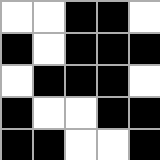[["white", "white", "black", "black", "white"], ["black", "white", "black", "black", "black"], ["white", "black", "black", "black", "white"], ["black", "white", "white", "black", "black"], ["black", "black", "white", "white", "black"]]